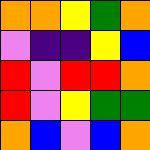[["orange", "orange", "yellow", "green", "orange"], ["violet", "indigo", "indigo", "yellow", "blue"], ["red", "violet", "red", "red", "orange"], ["red", "violet", "yellow", "green", "green"], ["orange", "blue", "violet", "blue", "orange"]]